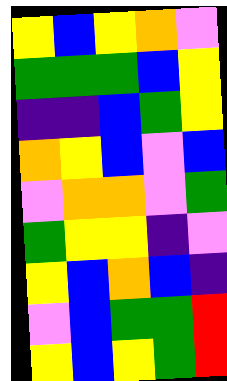[["yellow", "blue", "yellow", "orange", "violet"], ["green", "green", "green", "blue", "yellow"], ["indigo", "indigo", "blue", "green", "yellow"], ["orange", "yellow", "blue", "violet", "blue"], ["violet", "orange", "orange", "violet", "green"], ["green", "yellow", "yellow", "indigo", "violet"], ["yellow", "blue", "orange", "blue", "indigo"], ["violet", "blue", "green", "green", "red"], ["yellow", "blue", "yellow", "green", "red"]]